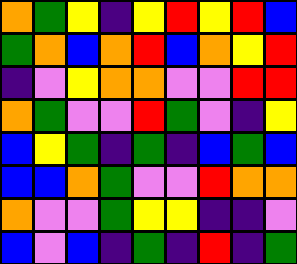[["orange", "green", "yellow", "indigo", "yellow", "red", "yellow", "red", "blue"], ["green", "orange", "blue", "orange", "red", "blue", "orange", "yellow", "red"], ["indigo", "violet", "yellow", "orange", "orange", "violet", "violet", "red", "red"], ["orange", "green", "violet", "violet", "red", "green", "violet", "indigo", "yellow"], ["blue", "yellow", "green", "indigo", "green", "indigo", "blue", "green", "blue"], ["blue", "blue", "orange", "green", "violet", "violet", "red", "orange", "orange"], ["orange", "violet", "violet", "green", "yellow", "yellow", "indigo", "indigo", "violet"], ["blue", "violet", "blue", "indigo", "green", "indigo", "red", "indigo", "green"]]